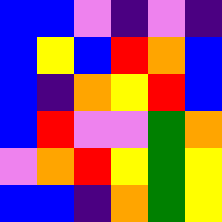[["blue", "blue", "violet", "indigo", "violet", "indigo"], ["blue", "yellow", "blue", "red", "orange", "blue"], ["blue", "indigo", "orange", "yellow", "red", "blue"], ["blue", "red", "violet", "violet", "green", "orange"], ["violet", "orange", "red", "yellow", "green", "yellow"], ["blue", "blue", "indigo", "orange", "green", "yellow"]]